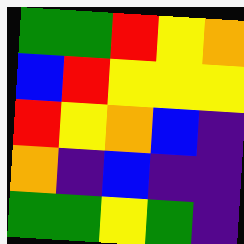[["green", "green", "red", "yellow", "orange"], ["blue", "red", "yellow", "yellow", "yellow"], ["red", "yellow", "orange", "blue", "indigo"], ["orange", "indigo", "blue", "indigo", "indigo"], ["green", "green", "yellow", "green", "indigo"]]